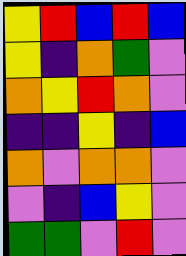[["yellow", "red", "blue", "red", "blue"], ["yellow", "indigo", "orange", "green", "violet"], ["orange", "yellow", "red", "orange", "violet"], ["indigo", "indigo", "yellow", "indigo", "blue"], ["orange", "violet", "orange", "orange", "violet"], ["violet", "indigo", "blue", "yellow", "violet"], ["green", "green", "violet", "red", "violet"]]